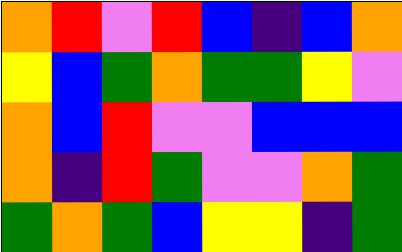[["orange", "red", "violet", "red", "blue", "indigo", "blue", "orange"], ["yellow", "blue", "green", "orange", "green", "green", "yellow", "violet"], ["orange", "blue", "red", "violet", "violet", "blue", "blue", "blue"], ["orange", "indigo", "red", "green", "violet", "violet", "orange", "green"], ["green", "orange", "green", "blue", "yellow", "yellow", "indigo", "green"]]